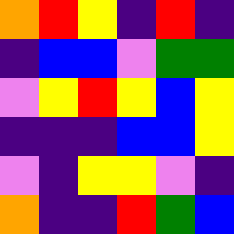[["orange", "red", "yellow", "indigo", "red", "indigo"], ["indigo", "blue", "blue", "violet", "green", "green"], ["violet", "yellow", "red", "yellow", "blue", "yellow"], ["indigo", "indigo", "indigo", "blue", "blue", "yellow"], ["violet", "indigo", "yellow", "yellow", "violet", "indigo"], ["orange", "indigo", "indigo", "red", "green", "blue"]]